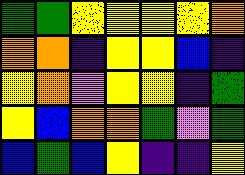[["green", "green", "yellow", "yellow", "yellow", "yellow", "orange"], ["orange", "orange", "indigo", "yellow", "yellow", "blue", "indigo"], ["yellow", "orange", "violet", "yellow", "yellow", "indigo", "green"], ["yellow", "blue", "orange", "orange", "green", "violet", "green"], ["blue", "green", "blue", "yellow", "indigo", "indigo", "yellow"]]